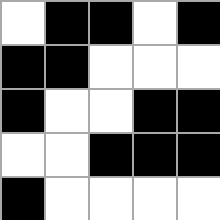[["white", "black", "black", "white", "black"], ["black", "black", "white", "white", "white"], ["black", "white", "white", "black", "black"], ["white", "white", "black", "black", "black"], ["black", "white", "white", "white", "white"]]